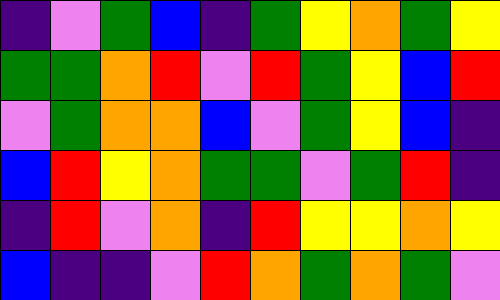[["indigo", "violet", "green", "blue", "indigo", "green", "yellow", "orange", "green", "yellow"], ["green", "green", "orange", "red", "violet", "red", "green", "yellow", "blue", "red"], ["violet", "green", "orange", "orange", "blue", "violet", "green", "yellow", "blue", "indigo"], ["blue", "red", "yellow", "orange", "green", "green", "violet", "green", "red", "indigo"], ["indigo", "red", "violet", "orange", "indigo", "red", "yellow", "yellow", "orange", "yellow"], ["blue", "indigo", "indigo", "violet", "red", "orange", "green", "orange", "green", "violet"]]